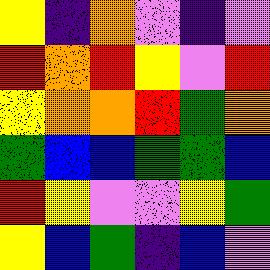[["yellow", "indigo", "orange", "violet", "indigo", "violet"], ["red", "orange", "red", "yellow", "violet", "red"], ["yellow", "orange", "orange", "red", "green", "orange"], ["green", "blue", "blue", "green", "green", "blue"], ["red", "yellow", "violet", "violet", "yellow", "green"], ["yellow", "blue", "green", "indigo", "blue", "violet"]]